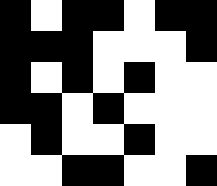[["black", "white", "black", "black", "white", "black", "black"], ["black", "black", "black", "white", "white", "white", "black"], ["black", "white", "black", "white", "black", "white", "white"], ["black", "black", "white", "black", "white", "white", "white"], ["white", "black", "white", "white", "black", "white", "white"], ["white", "white", "black", "black", "white", "white", "black"]]